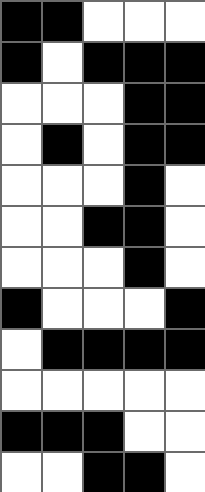[["black", "black", "white", "white", "white"], ["black", "white", "black", "black", "black"], ["white", "white", "white", "black", "black"], ["white", "black", "white", "black", "black"], ["white", "white", "white", "black", "white"], ["white", "white", "black", "black", "white"], ["white", "white", "white", "black", "white"], ["black", "white", "white", "white", "black"], ["white", "black", "black", "black", "black"], ["white", "white", "white", "white", "white"], ["black", "black", "black", "white", "white"], ["white", "white", "black", "black", "white"]]